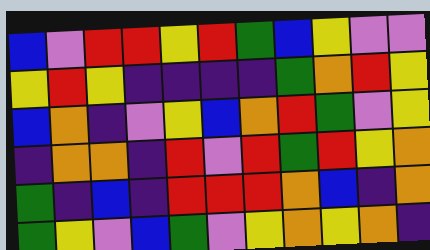[["blue", "violet", "red", "red", "yellow", "red", "green", "blue", "yellow", "violet", "violet"], ["yellow", "red", "yellow", "indigo", "indigo", "indigo", "indigo", "green", "orange", "red", "yellow"], ["blue", "orange", "indigo", "violet", "yellow", "blue", "orange", "red", "green", "violet", "yellow"], ["indigo", "orange", "orange", "indigo", "red", "violet", "red", "green", "red", "yellow", "orange"], ["green", "indigo", "blue", "indigo", "red", "red", "red", "orange", "blue", "indigo", "orange"], ["green", "yellow", "violet", "blue", "green", "violet", "yellow", "orange", "yellow", "orange", "indigo"]]